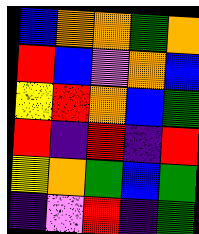[["blue", "orange", "orange", "green", "orange"], ["red", "blue", "violet", "orange", "blue"], ["yellow", "red", "orange", "blue", "green"], ["red", "indigo", "red", "indigo", "red"], ["yellow", "orange", "green", "blue", "green"], ["indigo", "violet", "red", "indigo", "green"]]